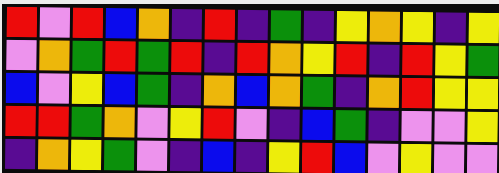[["red", "violet", "red", "blue", "orange", "indigo", "red", "indigo", "green", "indigo", "yellow", "orange", "yellow", "indigo", "yellow"], ["violet", "orange", "green", "red", "green", "red", "indigo", "red", "orange", "yellow", "red", "indigo", "red", "yellow", "green"], ["blue", "violet", "yellow", "blue", "green", "indigo", "orange", "blue", "orange", "green", "indigo", "orange", "red", "yellow", "yellow"], ["red", "red", "green", "orange", "violet", "yellow", "red", "violet", "indigo", "blue", "green", "indigo", "violet", "violet", "yellow"], ["indigo", "orange", "yellow", "green", "violet", "indigo", "blue", "indigo", "yellow", "red", "blue", "violet", "yellow", "violet", "violet"]]